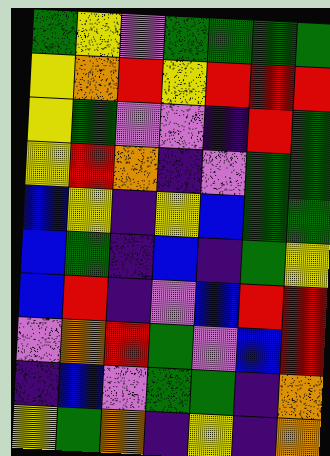[["green", "yellow", "violet", "green", "green", "green", "green"], ["yellow", "orange", "red", "yellow", "red", "red", "red"], ["yellow", "green", "violet", "violet", "indigo", "red", "green"], ["yellow", "red", "orange", "indigo", "violet", "green", "green"], ["blue", "yellow", "indigo", "yellow", "blue", "green", "green"], ["blue", "green", "indigo", "blue", "indigo", "green", "yellow"], ["blue", "red", "indigo", "violet", "blue", "red", "red"], ["violet", "orange", "red", "green", "violet", "blue", "red"], ["indigo", "blue", "violet", "green", "green", "indigo", "orange"], ["yellow", "green", "orange", "indigo", "yellow", "indigo", "orange"]]